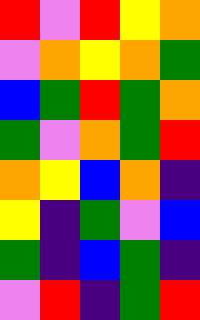[["red", "violet", "red", "yellow", "orange"], ["violet", "orange", "yellow", "orange", "green"], ["blue", "green", "red", "green", "orange"], ["green", "violet", "orange", "green", "red"], ["orange", "yellow", "blue", "orange", "indigo"], ["yellow", "indigo", "green", "violet", "blue"], ["green", "indigo", "blue", "green", "indigo"], ["violet", "red", "indigo", "green", "red"]]